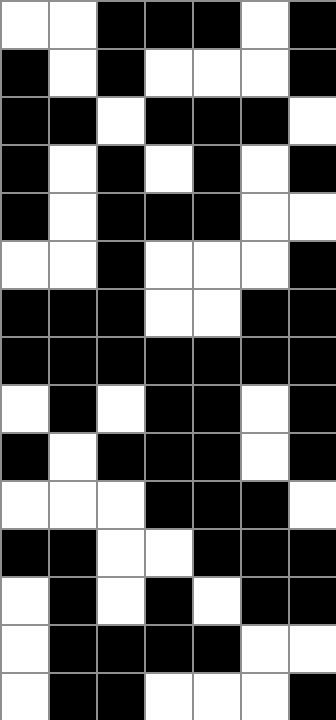[["white", "white", "black", "black", "black", "white", "black"], ["black", "white", "black", "white", "white", "white", "black"], ["black", "black", "white", "black", "black", "black", "white"], ["black", "white", "black", "white", "black", "white", "black"], ["black", "white", "black", "black", "black", "white", "white"], ["white", "white", "black", "white", "white", "white", "black"], ["black", "black", "black", "white", "white", "black", "black"], ["black", "black", "black", "black", "black", "black", "black"], ["white", "black", "white", "black", "black", "white", "black"], ["black", "white", "black", "black", "black", "white", "black"], ["white", "white", "white", "black", "black", "black", "white"], ["black", "black", "white", "white", "black", "black", "black"], ["white", "black", "white", "black", "white", "black", "black"], ["white", "black", "black", "black", "black", "white", "white"], ["white", "black", "black", "white", "white", "white", "black"]]